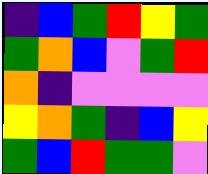[["indigo", "blue", "green", "red", "yellow", "green"], ["green", "orange", "blue", "violet", "green", "red"], ["orange", "indigo", "violet", "violet", "violet", "violet"], ["yellow", "orange", "green", "indigo", "blue", "yellow"], ["green", "blue", "red", "green", "green", "violet"]]